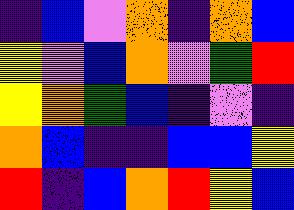[["indigo", "blue", "violet", "orange", "indigo", "orange", "blue"], ["yellow", "violet", "blue", "orange", "violet", "green", "red"], ["yellow", "orange", "green", "blue", "indigo", "violet", "indigo"], ["orange", "blue", "indigo", "indigo", "blue", "blue", "yellow"], ["red", "indigo", "blue", "orange", "red", "yellow", "blue"]]